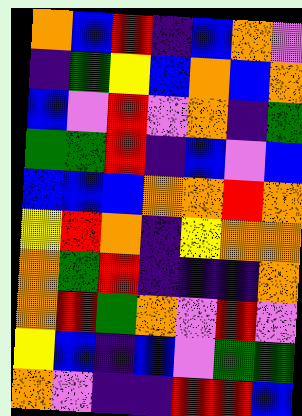[["orange", "blue", "red", "indigo", "blue", "orange", "violet"], ["indigo", "green", "yellow", "blue", "orange", "blue", "orange"], ["blue", "violet", "red", "violet", "orange", "indigo", "green"], ["green", "green", "red", "indigo", "blue", "violet", "blue"], ["blue", "blue", "blue", "orange", "orange", "red", "orange"], ["yellow", "red", "orange", "indigo", "yellow", "orange", "orange"], ["orange", "green", "red", "indigo", "indigo", "indigo", "orange"], ["orange", "red", "green", "orange", "violet", "red", "violet"], ["yellow", "blue", "indigo", "blue", "violet", "green", "green"], ["orange", "violet", "indigo", "indigo", "red", "red", "blue"]]